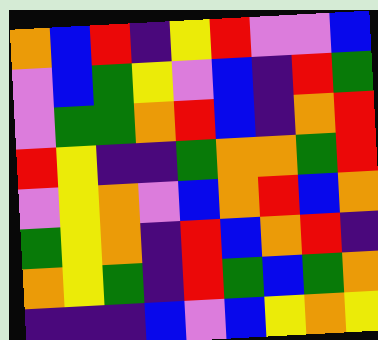[["orange", "blue", "red", "indigo", "yellow", "red", "violet", "violet", "blue"], ["violet", "blue", "green", "yellow", "violet", "blue", "indigo", "red", "green"], ["violet", "green", "green", "orange", "red", "blue", "indigo", "orange", "red"], ["red", "yellow", "indigo", "indigo", "green", "orange", "orange", "green", "red"], ["violet", "yellow", "orange", "violet", "blue", "orange", "red", "blue", "orange"], ["green", "yellow", "orange", "indigo", "red", "blue", "orange", "red", "indigo"], ["orange", "yellow", "green", "indigo", "red", "green", "blue", "green", "orange"], ["indigo", "indigo", "indigo", "blue", "violet", "blue", "yellow", "orange", "yellow"]]